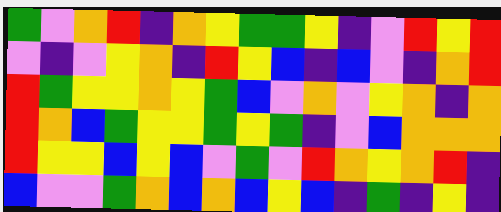[["green", "violet", "orange", "red", "indigo", "orange", "yellow", "green", "green", "yellow", "indigo", "violet", "red", "yellow", "red"], ["violet", "indigo", "violet", "yellow", "orange", "indigo", "red", "yellow", "blue", "indigo", "blue", "violet", "indigo", "orange", "red"], ["red", "green", "yellow", "yellow", "orange", "yellow", "green", "blue", "violet", "orange", "violet", "yellow", "orange", "indigo", "orange"], ["red", "orange", "blue", "green", "yellow", "yellow", "green", "yellow", "green", "indigo", "violet", "blue", "orange", "orange", "orange"], ["red", "yellow", "yellow", "blue", "yellow", "blue", "violet", "green", "violet", "red", "orange", "yellow", "orange", "red", "indigo"], ["blue", "violet", "violet", "green", "orange", "blue", "orange", "blue", "yellow", "blue", "indigo", "green", "indigo", "yellow", "indigo"]]